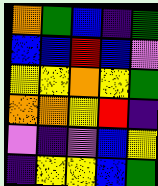[["orange", "green", "blue", "indigo", "green"], ["blue", "blue", "red", "blue", "violet"], ["yellow", "yellow", "orange", "yellow", "green"], ["orange", "orange", "yellow", "red", "indigo"], ["violet", "indigo", "violet", "blue", "yellow"], ["indigo", "yellow", "yellow", "blue", "green"]]